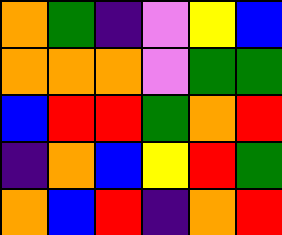[["orange", "green", "indigo", "violet", "yellow", "blue"], ["orange", "orange", "orange", "violet", "green", "green"], ["blue", "red", "red", "green", "orange", "red"], ["indigo", "orange", "blue", "yellow", "red", "green"], ["orange", "blue", "red", "indigo", "orange", "red"]]